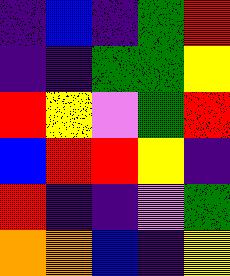[["indigo", "blue", "indigo", "green", "red"], ["indigo", "indigo", "green", "green", "yellow"], ["red", "yellow", "violet", "green", "red"], ["blue", "red", "red", "yellow", "indigo"], ["red", "indigo", "indigo", "violet", "green"], ["orange", "orange", "blue", "indigo", "yellow"]]